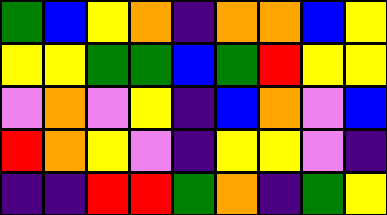[["green", "blue", "yellow", "orange", "indigo", "orange", "orange", "blue", "yellow"], ["yellow", "yellow", "green", "green", "blue", "green", "red", "yellow", "yellow"], ["violet", "orange", "violet", "yellow", "indigo", "blue", "orange", "violet", "blue"], ["red", "orange", "yellow", "violet", "indigo", "yellow", "yellow", "violet", "indigo"], ["indigo", "indigo", "red", "red", "green", "orange", "indigo", "green", "yellow"]]